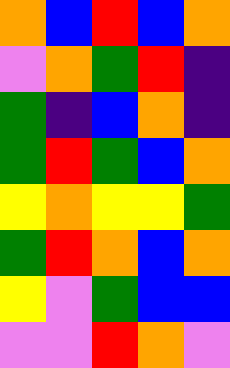[["orange", "blue", "red", "blue", "orange"], ["violet", "orange", "green", "red", "indigo"], ["green", "indigo", "blue", "orange", "indigo"], ["green", "red", "green", "blue", "orange"], ["yellow", "orange", "yellow", "yellow", "green"], ["green", "red", "orange", "blue", "orange"], ["yellow", "violet", "green", "blue", "blue"], ["violet", "violet", "red", "orange", "violet"]]